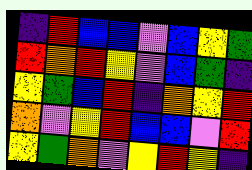[["indigo", "red", "blue", "blue", "violet", "blue", "yellow", "green"], ["red", "orange", "red", "yellow", "violet", "blue", "green", "indigo"], ["yellow", "green", "blue", "red", "indigo", "orange", "yellow", "red"], ["orange", "violet", "yellow", "red", "blue", "blue", "violet", "red"], ["yellow", "green", "orange", "violet", "yellow", "red", "yellow", "indigo"]]